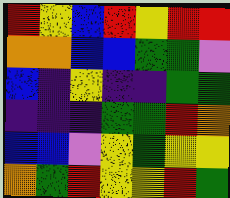[["red", "yellow", "blue", "red", "yellow", "red", "red"], ["orange", "orange", "blue", "blue", "green", "green", "violet"], ["blue", "indigo", "yellow", "indigo", "indigo", "green", "green"], ["indigo", "indigo", "indigo", "green", "green", "red", "orange"], ["blue", "blue", "violet", "yellow", "green", "yellow", "yellow"], ["orange", "green", "red", "yellow", "yellow", "red", "green"]]